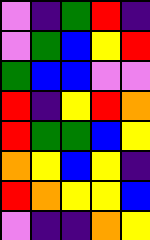[["violet", "indigo", "green", "red", "indigo"], ["violet", "green", "blue", "yellow", "red"], ["green", "blue", "blue", "violet", "violet"], ["red", "indigo", "yellow", "red", "orange"], ["red", "green", "green", "blue", "yellow"], ["orange", "yellow", "blue", "yellow", "indigo"], ["red", "orange", "yellow", "yellow", "blue"], ["violet", "indigo", "indigo", "orange", "yellow"]]